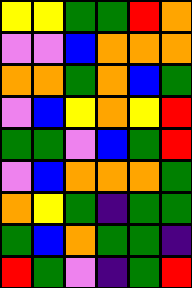[["yellow", "yellow", "green", "green", "red", "orange"], ["violet", "violet", "blue", "orange", "orange", "orange"], ["orange", "orange", "green", "orange", "blue", "green"], ["violet", "blue", "yellow", "orange", "yellow", "red"], ["green", "green", "violet", "blue", "green", "red"], ["violet", "blue", "orange", "orange", "orange", "green"], ["orange", "yellow", "green", "indigo", "green", "green"], ["green", "blue", "orange", "green", "green", "indigo"], ["red", "green", "violet", "indigo", "green", "red"]]